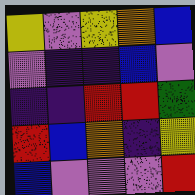[["yellow", "violet", "yellow", "orange", "blue"], ["violet", "indigo", "indigo", "blue", "violet"], ["indigo", "indigo", "red", "red", "green"], ["red", "blue", "orange", "indigo", "yellow"], ["blue", "violet", "violet", "violet", "red"]]